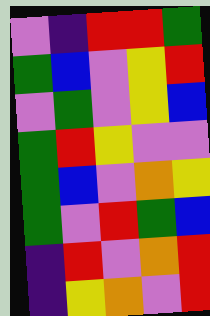[["violet", "indigo", "red", "red", "green"], ["green", "blue", "violet", "yellow", "red"], ["violet", "green", "violet", "yellow", "blue"], ["green", "red", "yellow", "violet", "violet"], ["green", "blue", "violet", "orange", "yellow"], ["green", "violet", "red", "green", "blue"], ["indigo", "red", "violet", "orange", "red"], ["indigo", "yellow", "orange", "violet", "red"]]